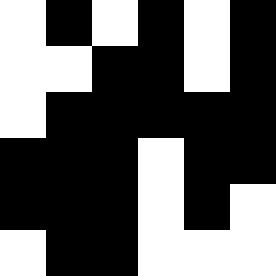[["white", "black", "white", "black", "white", "black"], ["white", "white", "black", "black", "white", "black"], ["white", "black", "black", "black", "black", "black"], ["black", "black", "black", "white", "black", "black"], ["black", "black", "black", "white", "black", "white"], ["white", "black", "black", "white", "white", "white"]]